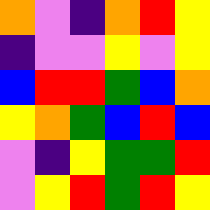[["orange", "violet", "indigo", "orange", "red", "yellow"], ["indigo", "violet", "violet", "yellow", "violet", "yellow"], ["blue", "red", "red", "green", "blue", "orange"], ["yellow", "orange", "green", "blue", "red", "blue"], ["violet", "indigo", "yellow", "green", "green", "red"], ["violet", "yellow", "red", "green", "red", "yellow"]]